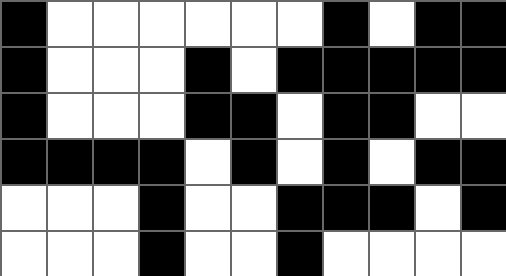[["black", "white", "white", "white", "white", "white", "white", "black", "white", "black", "black"], ["black", "white", "white", "white", "black", "white", "black", "black", "black", "black", "black"], ["black", "white", "white", "white", "black", "black", "white", "black", "black", "white", "white"], ["black", "black", "black", "black", "white", "black", "white", "black", "white", "black", "black"], ["white", "white", "white", "black", "white", "white", "black", "black", "black", "white", "black"], ["white", "white", "white", "black", "white", "white", "black", "white", "white", "white", "white"]]